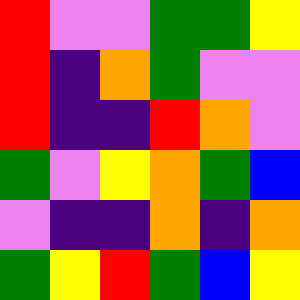[["red", "violet", "violet", "green", "green", "yellow"], ["red", "indigo", "orange", "green", "violet", "violet"], ["red", "indigo", "indigo", "red", "orange", "violet"], ["green", "violet", "yellow", "orange", "green", "blue"], ["violet", "indigo", "indigo", "orange", "indigo", "orange"], ["green", "yellow", "red", "green", "blue", "yellow"]]